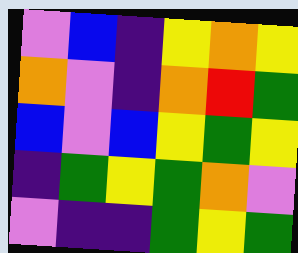[["violet", "blue", "indigo", "yellow", "orange", "yellow"], ["orange", "violet", "indigo", "orange", "red", "green"], ["blue", "violet", "blue", "yellow", "green", "yellow"], ["indigo", "green", "yellow", "green", "orange", "violet"], ["violet", "indigo", "indigo", "green", "yellow", "green"]]